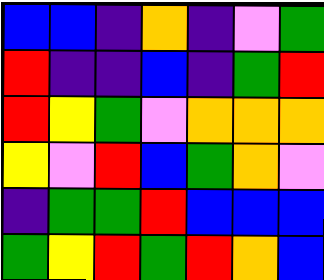[["blue", "blue", "indigo", "orange", "indigo", "violet", "green"], ["red", "indigo", "indigo", "blue", "indigo", "green", "red"], ["red", "yellow", "green", "violet", "orange", "orange", "orange"], ["yellow", "violet", "red", "blue", "green", "orange", "violet"], ["indigo", "green", "green", "red", "blue", "blue", "blue"], ["green", "yellow", "red", "green", "red", "orange", "blue"]]